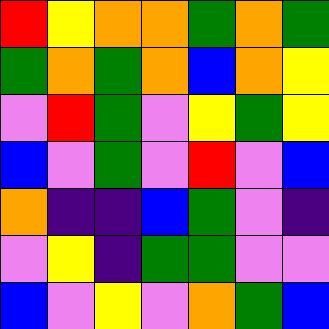[["red", "yellow", "orange", "orange", "green", "orange", "green"], ["green", "orange", "green", "orange", "blue", "orange", "yellow"], ["violet", "red", "green", "violet", "yellow", "green", "yellow"], ["blue", "violet", "green", "violet", "red", "violet", "blue"], ["orange", "indigo", "indigo", "blue", "green", "violet", "indigo"], ["violet", "yellow", "indigo", "green", "green", "violet", "violet"], ["blue", "violet", "yellow", "violet", "orange", "green", "blue"]]